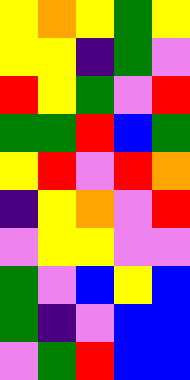[["yellow", "orange", "yellow", "green", "yellow"], ["yellow", "yellow", "indigo", "green", "violet"], ["red", "yellow", "green", "violet", "red"], ["green", "green", "red", "blue", "green"], ["yellow", "red", "violet", "red", "orange"], ["indigo", "yellow", "orange", "violet", "red"], ["violet", "yellow", "yellow", "violet", "violet"], ["green", "violet", "blue", "yellow", "blue"], ["green", "indigo", "violet", "blue", "blue"], ["violet", "green", "red", "blue", "blue"]]